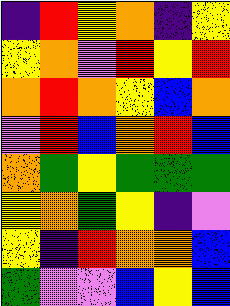[["indigo", "red", "yellow", "orange", "indigo", "yellow"], ["yellow", "orange", "violet", "red", "yellow", "red"], ["orange", "red", "orange", "yellow", "blue", "orange"], ["violet", "red", "blue", "orange", "red", "blue"], ["orange", "green", "yellow", "green", "green", "green"], ["yellow", "orange", "green", "yellow", "indigo", "violet"], ["yellow", "indigo", "red", "orange", "orange", "blue"], ["green", "violet", "violet", "blue", "yellow", "blue"]]